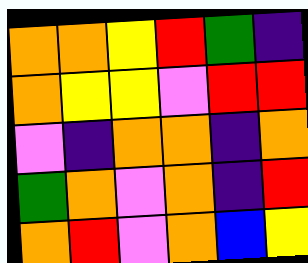[["orange", "orange", "yellow", "red", "green", "indigo"], ["orange", "yellow", "yellow", "violet", "red", "red"], ["violet", "indigo", "orange", "orange", "indigo", "orange"], ["green", "orange", "violet", "orange", "indigo", "red"], ["orange", "red", "violet", "orange", "blue", "yellow"]]